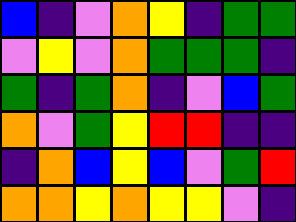[["blue", "indigo", "violet", "orange", "yellow", "indigo", "green", "green"], ["violet", "yellow", "violet", "orange", "green", "green", "green", "indigo"], ["green", "indigo", "green", "orange", "indigo", "violet", "blue", "green"], ["orange", "violet", "green", "yellow", "red", "red", "indigo", "indigo"], ["indigo", "orange", "blue", "yellow", "blue", "violet", "green", "red"], ["orange", "orange", "yellow", "orange", "yellow", "yellow", "violet", "indigo"]]